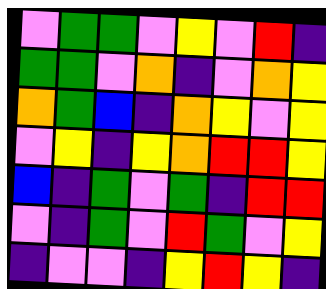[["violet", "green", "green", "violet", "yellow", "violet", "red", "indigo"], ["green", "green", "violet", "orange", "indigo", "violet", "orange", "yellow"], ["orange", "green", "blue", "indigo", "orange", "yellow", "violet", "yellow"], ["violet", "yellow", "indigo", "yellow", "orange", "red", "red", "yellow"], ["blue", "indigo", "green", "violet", "green", "indigo", "red", "red"], ["violet", "indigo", "green", "violet", "red", "green", "violet", "yellow"], ["indigo", "violet", "violet", "indigo", "yellow", "red", "yellow", "indigo"]]